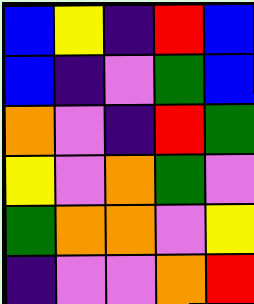[["blue", "yellow", "indigo", "red", "blue"], ["blue", "indigo", "violet", "green", "blue"], ["orange", "violet", "indigo", "red", "green"], ["yellow", "violet", "orange", "green", "violet"], ["green", "orange", "orange", "violet", "yellow"], ["indigo", "violet", "violet", "orange", "red"]]